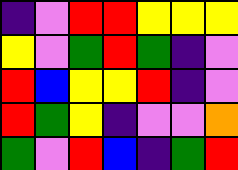[["indigo", "violet", "red", "red", "yellow", "yellow", "yellow"], ["yellow", "violet", "green", "red", "green", "indigo", "violet"], ["red", "blue", "yellow", "yellow", "red", "indigo", "violet"], ["red", "green", "yellow", "indigo", "violet", "violet", "orange"], ["green", "violet", "red", "blue", "indigo", "green", "red"]]